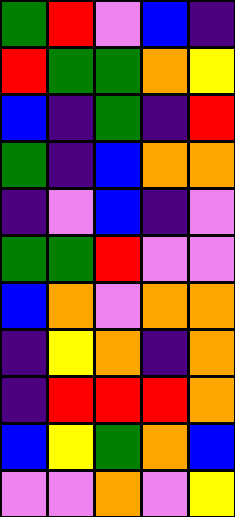[["green", "red", "violet", "blue", "indigo"], ["red", "green", "green", "orange", "yellow"], ["blue", "indigo", "green", "indigo", "red"], ["green", "indigo", "blue", "orange", "orange"], ["indigo", "violet", "blue", "indigo", "violet"], ["green", "green", "red", "violet", "violet"], ["blue", "orange", "violet", "orange", "orange"], ["indigo", "yellow", "orange", "indigo", "orange"], ["indigo", "red", "red", "red", "orange"], ["blue", "yellow", "green", "orange", "blue"], ["violet", "violet", "orange", "violet", "yellow"]]